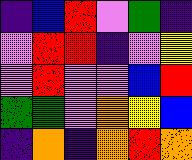[["indigo", "blue", "red", "violet", "green", "indigo"], ["violet", "red", "red", "indigo", "violet", "yellow"], ["violet", "red", "violet", "violet", "blue", "red"], ["green", "green", "violet", "orange", "yellow", "blue"], ["indigo", "orange", "indigo", "orange", "red", "orange"]]